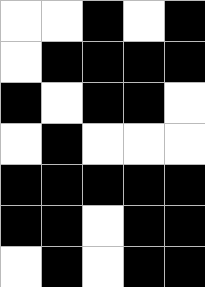[["white", "white", "black", "white", "black"], ["white", "black", "black", "black", "black"], ["black", "white", "black", "black", "white"], ["white", "black", "white", "white", "white"], ["black", "black", "black", "black", "black"], ["black", "black", "white", "black", "black"], ["white", "black", "white", "black", "black"]]